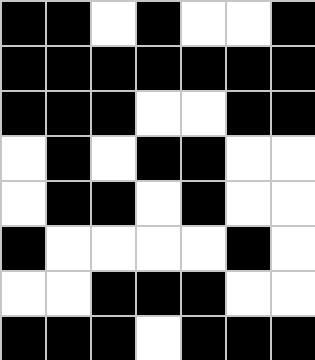[["black", "black", "white", "black", "white", "white", "black"], ["black", "black", "black", "black", "black", "black", "black"], ["black", "black", "black", "white", "white", "black", "black"], ["white", "black", "white", "black", "black", "white", "white"], ["white", "black", "black", "white", "black", "white", "white"], ["black", "white", "white", "white", "white", "black", "white"], ["white", "white", "black", "black", "black", "white", "white"], ["black", "black", "black", "white", "black", "black", "black"]]